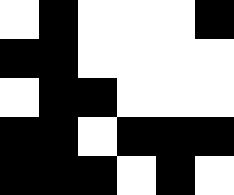[["white", "black", "white", "white", "white", "black"], ["black", "black", "white", "white", "white", "white"], ["white", "black", "black", "white", "white", "white"], ["black", "black", "white", "black", "black", "black"], ["black", "black", "black", "white", "black", "white"]]